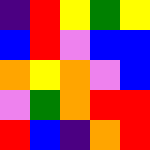[["indigo", "red", "yellow", "green", "yellow"], ["blue", "red", "violet", "blue", "blue"], ["orange", "yellow", "orange", "violet", "blue"], ["violet", "green", "orange", "red", "red"], ["red", "blue", "indigo", "orange", "red"]]